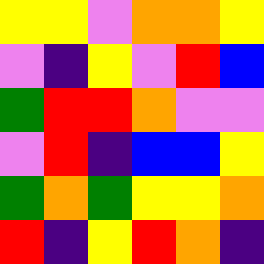[["yellow", "yellow", "violet", "orange", "orange", "yellow"], ["violet", "indigo", "yellow", "violet", "red", "blue"], ["green", "red", "red", "orange", "violet", "violet"], ["violet", "red", "indigo", "blue", "blue", "yellow"], ["green", "orange", "green", "yellow", "yellow", "orange"], ["red", "indigo", "yellow", "red", "orange", "indigo"]]